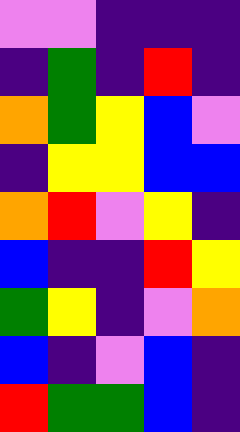[["violet", "violet", "indigo", "indigo", "indigo"], ["indigo", "green", "indigo", "red", "indigo"], ["orange", "green", "yellow", "blue", "violet"], ["indigo", "yellow", "yellow", "blue", "blue"], ["orange", "red", "violet", "yellow", "indigo"], ["blue", "indigo", "indigo", "red", "yellow"], ["green", "yellow", "indigo", "violet", "orange"], ["blue", "indigo", "violet", "blue", "indigo"], ["red", "green", "green", "blue", "indigo"]]